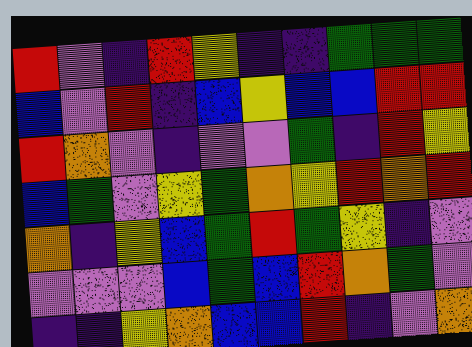[["red", "violet", "indigo", "red", "yellow", "indigo", "indigo", "green", "green", "green"], ["blue", "violet", "red", "indigo", "blue", "yellow", "blue", "blue", "red", "red"], ["red", "orange", "violet", "indigo", "violet", "violet", "green", "indigo", "red", "yellow"], ["blue", "green", "violet", "yellow", "green", "orange", "yellow", "red", "orange", "red"], ["orange", "indigo", "yellow", "blue", "green", "red", "green", "yellow", "indigo", "violet"], ["violet", "violet", "violet", "blue", "green", "blue", "red", "orange", "green", "violet"], ["indigo", "indigo", "yellow", "orange", "blue", "blue", "red", "indigo", "violet", "orange"]]